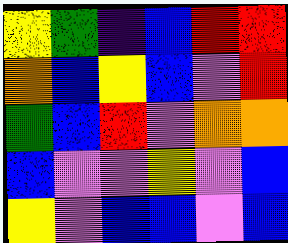[["yellow", "green", "indigo", "blue", "red", "red"], ["orange", "blue", "yellow", "blue", "violet", "red"], ["green", "blue", "red", "violet", "orange", "orange"], ["blue", "violet", "violet", "yellow", "violet", "blue"], ["yellow", "violet", "blue", "blue", "violet", "blue"]]